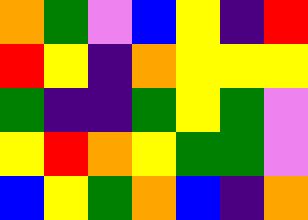[["orange", "green", "violet", "blue", "yellow", "indigo", "red"], ["red", "yellow", "indigo", "orange", "yellow", "yellow", "yellow"], ["green", "indigo", "indigo", "green", "yellow", "green", "violet"], ["yellow", "red", "orange", "yellow", "green", "green", "violet"], ["blue", "yellow", "green", "orange", "blue", "indigo", "orange"]]